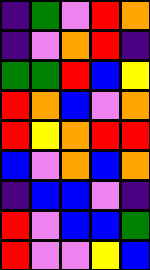[["indigo", "green", "violet", "red", "orange"], ["indigo", "violet", "orange", "red", "indigo"], ["green", "green", "red", "blue", "yellow"], ["red", "orange", "blue", "violet", "orange"], ["red", "yellow", "orange", "red", "red"], ["blue", "violet", "orange", "blue", "orange"], ["indigo", "blue", "blue", "violet", "indigo"], ["red", "violet", "blue", "blue", "green"], ["red", "violet", "violet", "yellow", "blue"]]